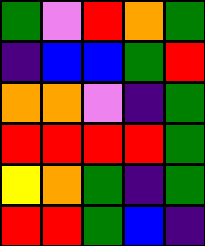[["green", "violet", "red", "orange", "green"], ["indigo", "blue", "blue", "green", "red"], ["orange", "orange", "violet", "indigo", "green"], ["red", "red", "red", "red", "green"], ["yellow", "orange", "green", "indigo", "green"], ["red", "red", "green", "blue", "indigo"]]